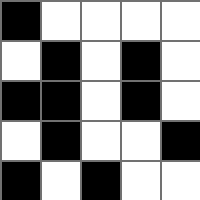[["black", "white", "white", "white", "white"], ["white", "black", "white", "black", "white"], ["black", "black", "white", "black", "white"], ["white", "black", "white", "white", "black"], ["black", "white", "black", "white", "white"]]